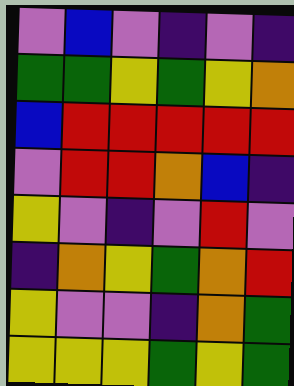[["violet", "blue", "violet", "indigo", "violet", "indigo"], ["green", "green", "yellow", "green", "yellow", "orange"], ["blue", "red", "red", "red", "red", "red"], ["violet", "red", "red", "orange", "blue", "indigo"], ["yellow", "violet", "indigo", "violet", "red", "violet"], ["indigo", "orange", "yellow", "green", "orange", "red"], ["yellow", "violet", "violet", "indigo", "orange", "green"], ["yellow", "yellow", "yellow", "green", "yellow", "green"]]